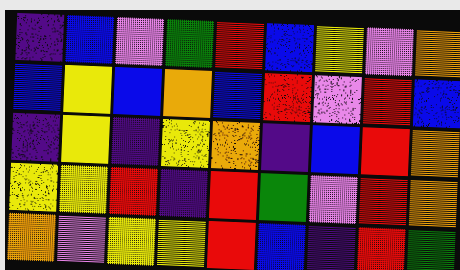[["indigo", "blue", "violet", "green", "red", "blue", "yellow", "violet", "orange"], ["blue", "yellow", "blue", "orange", "blue", "red", "violet", "red", "blue"], ["indigo", "yellow", "indigo", "yellow", "orange", "indigo", "blue", "red", "orange"], ["yellow", "yellow", "red", "indigo", "red", "green", "violet", "red", "orange"], ["orange", "violet", "yellow", "yellow", "red", "blue", "indigo", "red", "green"]]